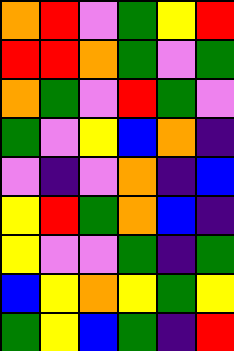[["orange", "red", "violet", "green", "yellow", "red"], ["red", "red", "orange", "green", "violet", "green"], ["orange", "green", "violet", "red", "green", "violet"], ["green", "violet", "yellow", "blue", "orange", "indigo"], ["violet", "indigo", "violet", "orange", "indigo", "blue"], ["yellow", "red", "green", "orange", "blue", "indigo"], ["yellow", "violet", "violet", "green", "indigo", "green"], ["blue", "yellow", "orange", "yellow", "green", "yellow"], ["green", "yellow", "blue", "green", "indigo", "red"]]